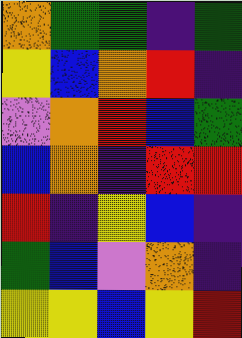[["orange", "green", "green", "indigo", "green"], ["yellow", "blue", "orange", "red", "indigo"], ["violet", "orange", "red", "blue", "green"], ["blue", "orange", "indigo", "red", "red"], ["red", "indigo", "yellow", "blue", "indigo"], ["green", "blue", "violet", "orange", "indigo"], ["yellow", "yellow", "blue", "yellow", "red"]]